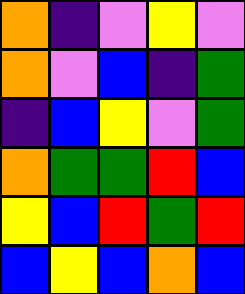[["orange", "indigo", "violet", "yellow", "violet"], ["orange", "violet", "blue", "indigo", "green"], ["indigo", "blue", "yellow", "violet", "green"], ["orange", "green", "green", "red", "blue"], ["yellow", "blue", "red", "green", "red"], ["blue", "yellow", "blue", "orange", "blue"]]